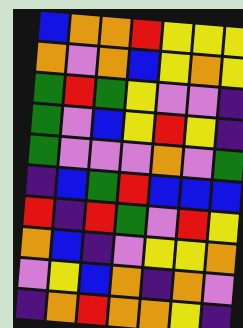[["blue", "orange", "orange", "red", "yellow", "yellow", "yellow"], ["orange", "violet", "orange", "blue", "yellow", "orange", "yellow"], ["green", "red", "green", "yellow", "violet", "violet", "indigo"], ["green", "violet", "blue", "yellow", "red", "yellow", "indigo"], ["green", "violet", "violet", "violet", "orange", "violet", "green"], ["indigo", "blue", "green", "red", "blue", "blue", "blue"], ["red", "indigo", "red", "green", "violet", "red", "yellow"], ["orange", "blue", "indigo", "violet", "yellow", "yellow", "orange"], ["violet", "yellow", "blue", "orange", "indigo", "orange", "violet"], ["indigo", "orange", "red", "orange", "orange", "yellow", "indigo"]]